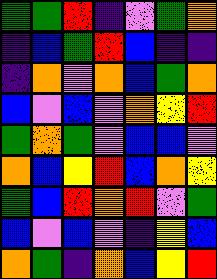[["green", "green", "red", "indigo", "violet", "green", "orange"], ["indigo", "blue", "green", "red", "blue", "indigo", "indigo"], ["indigo", "orange", "violet", "orange", "blue", "green", "orange"], ["blue", "violet", "blue", "violet", "orange", "yellow", "red"], ["green", "orange", "green", "violet", "blue", "blue", "violet"], ["orange", "blue", "yellow", "red", "blue", "orange", "yellow"], ["green", "blue", "red", "orange", "red", "violet", "green"], ["blue", "violet", "blue", "violet", "indigo", "yellow", "blue"], ["orange", "green", "indigo", "orange", "blue", "yellow", "red"]]